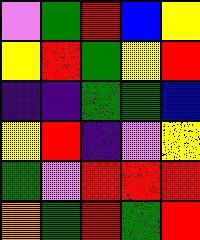[["violet", "green", "red", "blue", "yellow"], ["yellow", "red", "green", "yellow", "red"], ["indigo", "indigo", "green", "green", "blue"], ["yellow", "red", "indigo", "violet", "yellow"], ["green", "violet", "red", "red", "red"], ["orange", "green", "red", "green", "red"]]